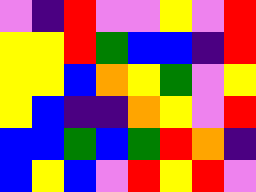[["violet", "indigo", "red", "violet", "violet", "yellow", "violet", "red"], ["yellow", "yellow", "red", "green", "blue", "blue", "indigo", "red"], ["yellow", "yellow", "blue", "orange", "yellow", "green", "violet", "yellow"], ["yellow", "blue", "indigo", "indigo", "orange", "yellow", "violet", "red"], ["blue", "blue", "green", "blue", "green", "red", "orange", "indigo"], ["blue", "yellow", "blue", "violet", "red", "yellow", "red", "violet"]]